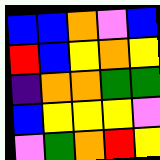[["blue", "blue", "orange", "violet", "blue"], ["red", "blue", "yellow", "orange", "yellow"], ["indigo", "orange", "orange", "green", "green"], ["blue", "yellow", "yellow", "yellow", "violet"], ["violet", "green", "orange", "red", "yellow"]]